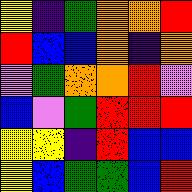[["yellow", "indigo", "green", "orange", "orange", "red"], ["red", "blue", "blue", "orange", "indigo", "orange"], ["violet", "green", "orange", "orange", "red", "violet"], ["blue", "violet", "green", "red", "red", "red"], ["yellow", "yellow", "indigo", "red", "blue", "blue"], ["yellow", "blue", "green", "green", "blue", "red"]]